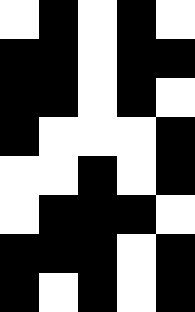[["white", "black", "white", "black", "white"], ["black", "black", "white", "black", "black"], ["black", "black", "white", "black", "white"], ["black", "white", "white", "white", "black"], ["white", "white", "black", "white", "black"], ["white", "black", "black", "black", "white"], ["black", "black", "black", "white", "black"], ["black", "white", "black", "white", "black"]]